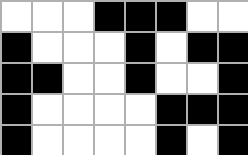[["white", "white", "white", "black", "black", "black", "white", "white"], ["black", "white", "white", "white", "black", "white", "black", "black"], ["black", "black", "white", "white", "black", "white", "white", "black"], ["black", "white", "white", "white", "white", "black", "black", "black"], ["black", "white", "white", "white", "white", "black", "white", "black"]]